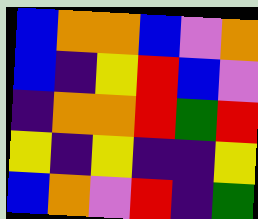[["blue", "orange", "orange", "blue", "violet", "orange"], ["blue", "indigo", "yellow", "red", "blue", "violet"], ["indigo", "orange", "orange", "red", "green", "red"], ["yellow", "indigo", "yellow", "indigo", "indigo", "yellow"], ["blue", "orange", "violet", "red", "indigo", "green"]]